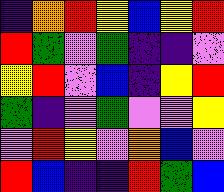[["indigo", "orange", "red", "yellow", "blue", "yellow", "red"], ["red", "green", "violet", "green", "indigo", "indigo", "violet"], ["yellow", "red", "violet", "blue", "indigo", "yellow", "red"], ["green", "indigo", "violet", "green", "violet", "violet", "yellow"], ["violet", "red", "yellow", "violet", "orange", "blue", "violet"], ["red", "blue", "indigo", "indigo", "red", "green", "blue"]]